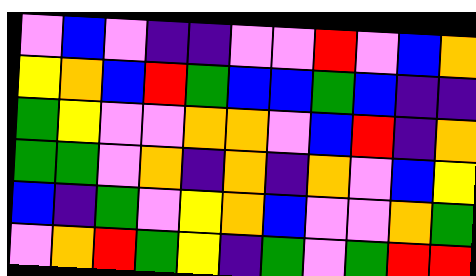[["violet", "blue", "violet", "indigo", "indigo", "violet", "violet", "red", "violet", "blue", "orange"], ["yellow", "orange", "blue", "red", "green", "blue", "blue", "green", "blue", "indigo", "indigo"], ["green", "yellow", "violet", "violet", "orange", "orange", "violet", "blue", "red", "indigo", "orange"], ["green", "green", "violet", "orange", "indigo", "orange", "indigo", "orange", "violet", "blue", "yellow"], ["blue", "indigo", "green", "violet", "yellow", "orange", "blue", "violet", "violet", "orange", "green"], ["violet", "orange", "red", "green", "yellow", "indigo", "green", "violet", "green", "red", "red"]]